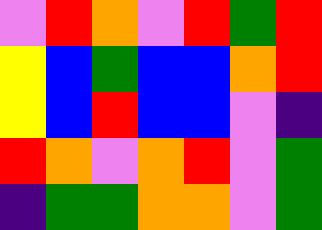[["violet", "red", "orange", "violet", "red", "green", "red"], ["yellow", "blue", "green", "blue", "blue", "orange", "red"], ["yellow", "blue", "red", "blue", "blue", "violet", "indigo"], ["red", "orange", "violet", "orange", "red", "violet", "green"], ["indigo", "green", "green", "orange", "orange", "violet", "green"]]